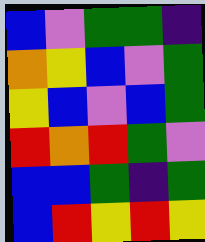[["blue", "violet", "green", "green", "indigo"], ["orange", "yellow", "blue", "violet", "green"], ["yellow", "blue", "violet", "blue", "green"], ["red", "orange", "red", "green", "violet"], ["blue", "blue", "green", "indigo", "green"], ["blue", "red", "yellow", "red", "yellow"]]